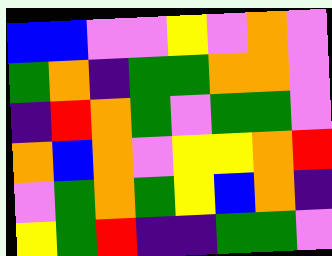[["blue", "blue", "violet", "violet", "yellow", "violet", "orange", "violet"], ["green", "orange", "indigo", "green", "green", "orange", "orange", "violet"], ["indigo", "red", "orange", "green", "violet", "green", "green", "violet"], ["orange", "blue", "orange", "violet", "yellow", "yellow", "orange", "red"], ["violet", "green", "orange", "green", "yellow", "blue", "orange", "indigo"], ["yellow", "green", "red", "indigo", "indigo", "green", "green", "violet"]]